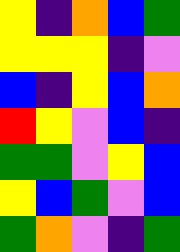[["yellow", "indigo", "orange", "blue", "green"], ["yellow", "yellow", "yellow", "indigo", "violet"], ["blue", "indigo", "yellow", "blue", "orange"], ["red", "yellow", "violet", "blue", "indigo"], ["green", "green", "violet", "yellow", "blue"], ["yellow", "blue", "green", "violet", "blue"], ["green", "orange", "violet", "indigo", "green"]]